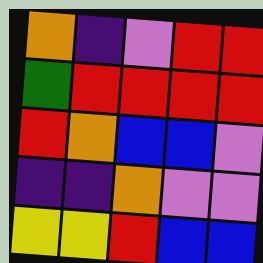[["orange", "indigo", "violet", "red", "red"], ["green", "red", "red", "red", "red"], ["red", "orange", "blue", "blue", "violet"], ["indigo", "indigo", "orange", "violet", "violet"], ["yellow", "yellow", "red", "blue", "blue"]]